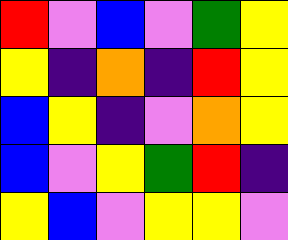[["red", "violet", "blue", "violet", "green", "yellow"], ["yellow", "indigo", "orange", "indigo", "red", "yellow"], ["blue", "yellow", "indigo", "violet", "orange", "yellow"], ["blue", "violet", "yellow", "green", "red", "indigo"], ["yellow", "blue", "violet", "yellow", "yellow", "violet"]]